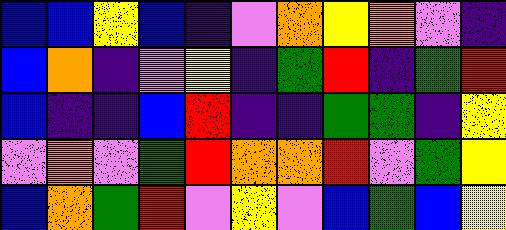[["blue", "blue", "yellow", "blue", "indigo", "violet", "orange", "yellow", "orange", "violet", "indigo"], ["blue", "orange", "indigo", "violet", "yellow", "indigo", "green", "red", "indigo", "green", "red"], ["blue", "indigo", "indigo", "blue", "red", "indigo", "indigo", "green", "green", "indigo", "yellow"], ["violet", "orange", "violet", "green", "red", "orange", "orange", "red", "violet", "green", "yellow"], ["blue", "orange", "green", "red", "violet", "yellow", "violet", "blue", "green", "blue", "yellow"]]